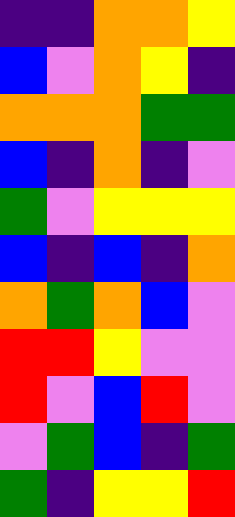[["indigo", "indigo", "orange", "orange", "yellow"], ["blue", "violet", "orange", "yellow", "indigo"], ["orange", "orange", "orange", "green", "green"], ["blue", "indigo", "orange", "indigo", "violet"], ["green", "violet", "yellow", "yellow", "yellow"], ["blue", "indigo", "blue", "indigo", "orange"], ["orange", "green", "orange", "blue", "violet"], ["red", "red", "yellow", "violet", "violet"], ["red", "violet", "blue", "red", "violet"], ["violet", "green", "blue", "indigo", "green"], ["green", "indigo", "yellow", "yellow", "red"]]